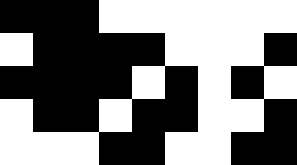[["black", "black", "black", "white", "white", "white", "white", "white", "white"], ["white", "black", "black", "black", "black", "white", "white", "white", "black"], ["black", "black", "black", "black", "white", "black", "white", "black", "white"], ["white", "black", "black", "white", "black", "black", "white", "white", "black"], ["white", "white", "white", "black", "black", "white", "white", "black", "black"]]